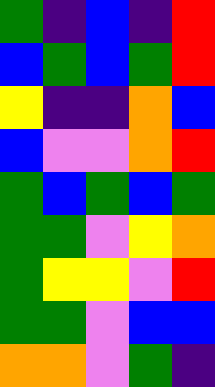[["green", "indigo", "blue", "indigo", "red"], ["blue", "green", "blue", "green", "red"], ["yellow", "indigo", "indigo", "orange", "blue"], ["blue", "violet", "violet", "orange", "red"], ["green", "blue", "green", "blue", "green"], ["green", "green", "violet", "yellow", "orange"], ["green", "yellow", "yellow", "violet", "red"], ["green", "green", "violet", "blue", "blue"], ["orange", "orange", "violet", "green", "indigo"]]